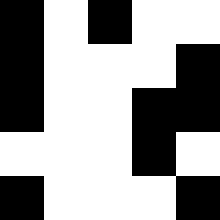[["black", "white", "black", "white", "white"], ["black", "white", "white", "white", "black"], ["black", "white", "white", "black", "black"], ["white", "white", "white", "black", "white"], ["black", "white", "white", "white", "black"]]